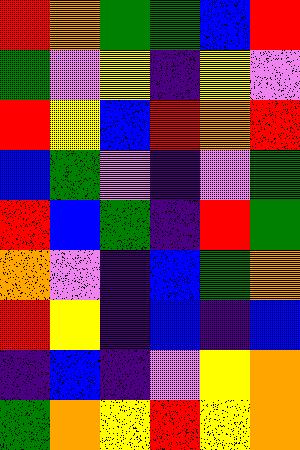[["red", "orange", "green", "green", "blue", "red"], ["green", "violet", "yellow", "indigo", "yellow", "violet"], ["red", "yellow", "blue", "red", "orange", "red"], ["blue", "green", "violet", "indigo", "violet", "green"], ["red", "blue", "green", "indigo", "red", "green"], ["orange", "violet", "indigo", "blue", "green", "orange"], ["red", "yellow", "indigo", "blue", "indigo", "blue"], ["indigo", "blue", "indigo", "violet", "yellow", "orange"], ["green", "orange", "yellow", "red", "yellow", "orange"]]